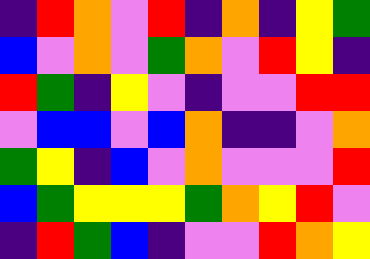[["indigo", "red", "orange", "violet", "red", "indigo", "orange", "indigo", "yellow", "green"], ["blue", "violet", "orange", "violet", "green", "orange", "violet", "red", "yellow", "indigo"], ["red", "green", "indigo", "yellow", "violet", "indigo", "violet", "violet", "red", "red"], ["violet", "blue", "blue", "violet", "blue", "orange", "indigo", "indigo", "violet", "orange"], ["green", "yellow", "indigo", "blue", "violet", "orange", "violet", "violet", "violet", "red"], ["blue", "green", "yellow", "yellow", "yellow", "green", "orange", "yellow", "red", "violet"], ["indigo", "red", "green", "blue", "indigo", "violet", "violet", "red", "orange", "yellow"]]